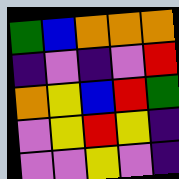[["green", "blue", "orange", "orange", "orange"], ["indigo", "violet", "indigo", "violet", "red"], ["orange", "yellow", "blue", "red", "green"], ["violet", "yellow", "red", "yellow", "indigo"], ["violet", "violet", "yellow", "violet", "indigo"]]